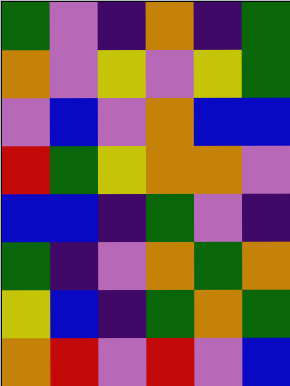[["green", "violet", "indigo", "orange", "indigo", "green"], ["orange", "violet", "yellow", "violet", "yellow", "green"], ["violet", "blue", "violet", "orange", "blue", "blue"], ["red", "green", "yellow", "orange", "orange", "violet"], ["blue", "blue", "indigo", "green", "violet", "indigo"], ["green", "indigo", "violet", "orange", "green", "orange"], ["yellow", "blue", "indigo", "green", "orange", "green"], ["orange", "red", "violet", "red", "violet", "blue"]]